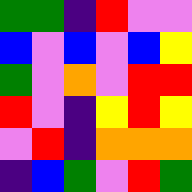[["green", "green", "indigo", "red", "violet", "violet"], ["blue", "violet", "blue", "violet", "blue", "yellow"], ["green", "violet", "orange", "violet", "red", "red"], ["red", "violet", "indigo", "yellow", "red", "yellow"], ["violet", "red", "indigo", "orange", "orange", "orange"], ["indigo", "blue", "green", "violet", "red", "green"]]